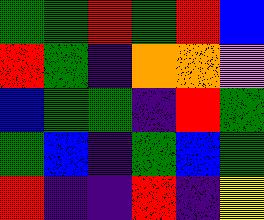[["green", "green", "red", "green", "red", "blue"], ["red", "green", "indigo", "orange", "orange", "violet"], ["blue", "green", "green", "indigo", "red", "green"], ["green", "blue", "indigo", "green", "blue", "green"], ["red", "indigo", "indigo", "red", "indigo", "yellow"]]